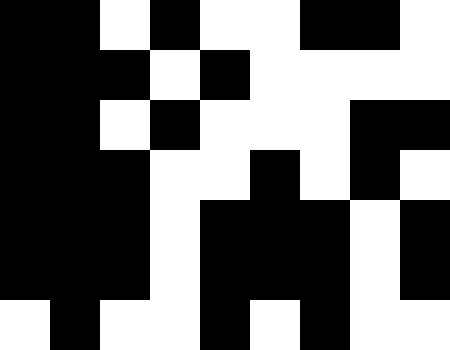[["black", "black", "white", "black", "white", "white", "black", "black", "white"], ["black", "black", "black", "white", "black", "white", "white", "white", "white"], ["black", "black", "white", "black", "white", "white", "white", "black", "black"], ["black", "black", "black", "white", "white", "black", "white", "black", "white"], ["black", "black", "black", "white", "black", "black", "black", "white", "black"], ["black", "black", "black", "white", "black", "black", "black", "white", "black"], ["white", "black", "white", "white", "black", "white", "black", "white", "white"]]